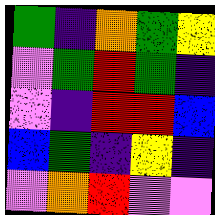[["green", "indigo", "orange", "green", "yellow"], ["violet", "green", "red", "green", "indigo"], ["violet", "indigo", "red", "red", "blue"], ["blue", "green", "indigo", "yellow", "indigo"], ["violet", "orange", "red", "violet", "violet"]]